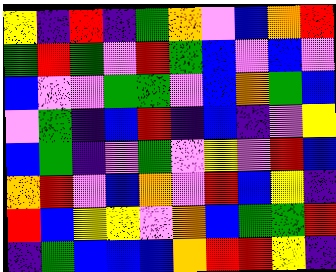[["yellow", "indigo", "red", "indigo", "green", "orange", "violet", "blue", "orange", "red"], ["green", "red", "green", "violet", "red", "green", "blue", "violet", "blue", "violet"], ["blue", "violet", "violet", "green", "green", "violet", "blue", "orange", "green", "blue"], ["violet", "green", "indigo", "blue", "red", "indigo", "blue", "indigo", "violet", "yellow"], ["blue", "green", "indigo", "violet", "green", "violet", "yellow", "violet", "red", "blue"], ["orange", "red", "violet", "blue", "orange", "violet", "red", "blue", "yellow", "indigo"], ["red", "blue", "yellow", "yellow", "violet", "orange", "blue", "green", "green", "red"], ["indigo", "green", "blue", "blue", "blue", "orange", "red", "red", "yellow", "indigo"]]